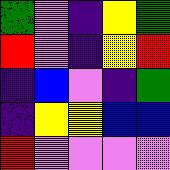[["green", "violet", "indigo", "yellow", "green"], ["red", "violet", "indigo", "yellow", "red"], ["indigo", "blue", "violet", "indigo", "green"], ["indigo", "yellow", "yellow", "blue", "blue"], ["red", "violet", "violet", "violet", "violet"]]